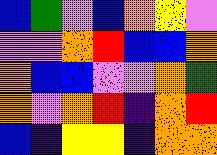[["blue", "green", "violet", "blue", "orange", "yellow", "violet"], ["violet", "violet", "orange", "red", "blue", "blue", "orange"], ["orange", "blue", "blue", "violet", "violet", "orange", "green"], ["orange", "violet", "orange", "red", "indigo", "orange", "red"], ["blue", "indigo", "yellow", "yellow", "indigo", "orange", "orange"]]